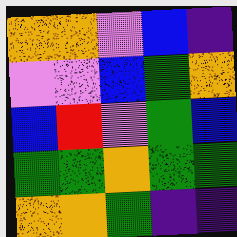[["orange", "orange", "violet", "blue", "indigo"], ["violet", "violet", "blue", "green", "orange"], ["blue", "red", "violet", "green", "blue"], ["green", "green", "orange", "green", "green"], ["orange", "orange", "green", "indigo", "indigo"]]